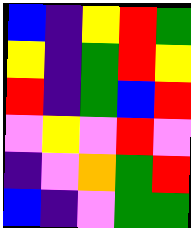[["blue", "indigo", "yellow", "red", "green"], ["yellow", "indigo", "green", "red", "yellow"], ["red", "indigo", "green", "blue", "red"], ["violet", "yellow", "violet", "red", "violet"], ["indigo", "violet", "orange", "green", "red"], ["blue", "indigo", "violet", "green", "green"]]